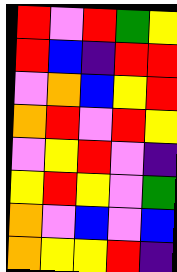[["red", "violet", "red", "green", "yellow"], ["red", "blue", "indigo", "red", "red"], ["violet", "orange", "blue", "yellow", "red"], ["orange", "red", "violet", "red", "yellow"], ["violet", "yellow", "red", "violet", "indigo"], ["yellow", "red", "yellow", "violet", "green"], ["orange", "violet", "blue", "violet", "blue"], ["orange", "yellow", "yellow", "red", "indigo"]]